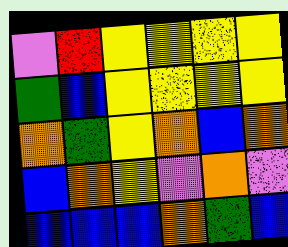[["violet", "red", "yellow", "yellow", "yellow", "yellow"], ["green", "blue", "yellow", "yellow", "yellow", "yellow"], ["orange", "green", "yellow", "orange", "blue", "orange"], ["blue", "orange", "yellow", "violet", "orange", "violet"], ["blue", "blue", "blue", "orange", "green", "blue"]]